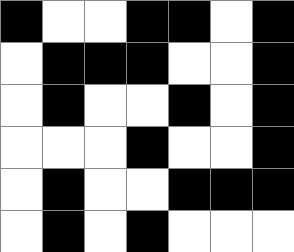[["black", "white", "white", "black", "black", "white", "black"], ["white", "black", "black", "black", "white", "white", "black"], ["white", "black", "white", "white", "black", "white", "black"], ["white", "white", "white", "black", "white", "white", "black"], ["white", "black", "white", "white", "black", "black", "black"], ["white", "black", "white", "black", "white", "white", "white"]]